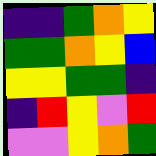[["indigo", "indigo", "green", "orange", "yellow"], ["green", "green", "orange", "yellow", "blue"], ["yellow", "yellow", "green", "green", "indigo"], ["indigo", "red", "yellow", "violet", "red"], ["violet", "violet", "yellow", "orange", "green"]]